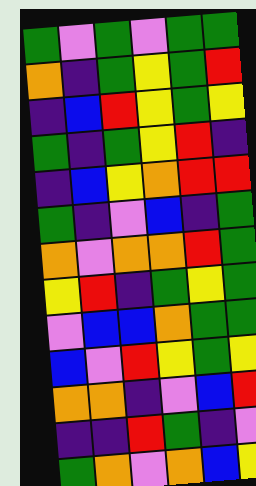[["green", "violet", "green", "violet", "green", "green"], ["orange", "indigo", "green", "yellow", "green", "red"], ["indigo", "blue", "red", "yellow", "green", "yellow"], ["green", "indigo", "green", "yellow", "red", "indigo"], ["indigo", "blue", "yellow", "orange", "red", "red"], ["green", "indigo", "violet", "blue", "indigo", "green"], ["orange", "violet", "orange", "orange", "red", "green"], ["yellow", "red", "indigo", "green", "yellow", "green"], ["violet", "blue", "blue", "orange", "green", "green"], ["blue", "violet", "red", "yellow", "green", "yellow"], ["orange", "orange", "indigo", "violet", "blue", "red"], ["indigo", "indigo", "red", "green", "indigo", "violet"], ["green", "orange", "violet", "orange", "blue", "yellow"]]